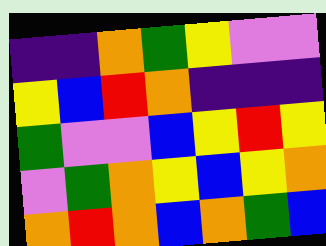[["indigo", "indigo", "orange", "green", "yellow", "violet", "violet"], ["yellow", "blue", "red", "orange", "indigo", "indigo", "indigo"], ["green", "violet", "violet", "blue", "yellow", "red", "yellow"], ["violet", "green", "orange", "yellow", "blue", "yellow", "orange"], ["orange", "red", "orange", "blue", "orange", "green", "blue"]]